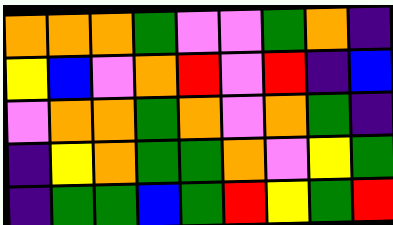[["orange", "orange", "orange", "green", "violet", "violet", "green", "orange", "indigo"], ["yellow", "blue", "violet", "orange", "red", "violet", "red", "indigo", "blue"], ["violet", "orange", "orange", "green", "orange", "violet", "orange", "green", "indigo"], ["indigo", "yellow", "orange", "green", "green", "orange", "violet", "yellow", "green"], ["indigo", "green", "green", "blue", "green", "red", "yellow", "green", "red"]]